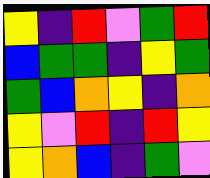[["yellow", "indigo", "red", "violet", "green", "red"], ["blue", "green", "green", "indigo", "yellow", "green"], ["green", "blue", "orange", "yellow", "indigo", "orange"], ["yellow", "violet", "red", "indigo", "red", "yellow"], ["yellow", "orange", "blue", "indigo", "green", "violet"]]